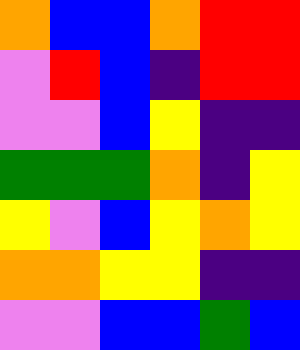[["orange", "blue", "blue", "orange", "red", "red"], ["violet", "red", "blue", "indigo", "red", "red"], ["violet", "violet", "blue", "yellow", "indigo", "indigo"], ["green", "green", "green", "orange", "indigo", "yellow"], ["yellow", "violet", "blue", "yellow", "orange", "yellow"], ["orange", "orange", "yellow", "yellow", "indigo", "indigo"], ["violet", "violet", "blue", "blue", "green", "blue"]]